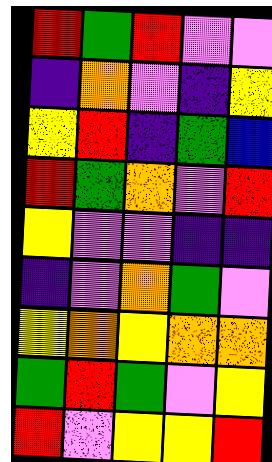[["red", "green", "red", "violet", "violet"], ["indigo", "orange", "violet", "indigo", "yellow"], ["yellow", "red", "indigo", "green", "blue"], ["red", "green", "orange", "violet", "red"], ["yellow", "violet", "violet", "indigo", "indigo"], ["indigo", "violet", "orange", "green", "violet"], ["yellow", "orange", "yellow", "orange", "orange"], ["green", "red", "green", "violet", "yellow"], ["red", "violet", "yellow", "yellow", "red"]]